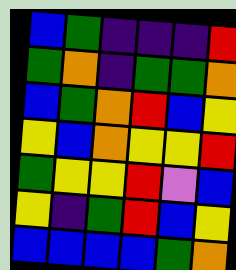[["blue", "green", "indigo", "indigo", "indigo", "red"], ["green", "orange", "indigo", "green", "green", "orange"], ["blue", "green", "orange", "red", "blue", "yellow"], ["yellow", "blue", "orange", "yellow", "yellow", "red"], ["green", "yellow", "yellow", "red", "violet", "blue"], ["yellow", "indigo", "green", "red", "blue", "yellow"], ["blue", "blue", "blue", "blue", "green", "orange"]]